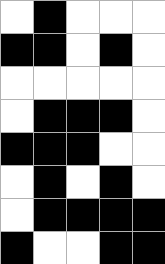[["white", "black", "white", "white", "white"], ["black", "black", "white", "black", "white"], ["white", "white", "white", "white", "white"], ["white", "black", "black", "black", "white"], ["black", "black", "black", "white", "white"], ["white", "black", "white", "black", "white"], ["white", "black", "black", "black", "black"], ["black", "white", "white", "black", "black"]]